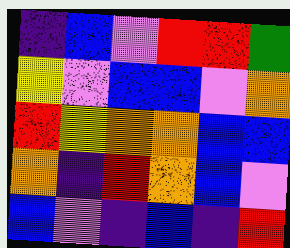[["indigo", "blue", "violet", "red", "red", "green"], ["yellow", "violet", "blue", "blue", "violet", "orange"], ["red", "yellow", "orange", "orange", "blue", "blue"], ["orange", "indigo", "red", "orange", "blue", "violet"], ["blue", "violet", "indigo", "blue", "indigo", "red"]]